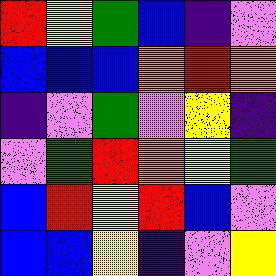[["red", "yellow", "green", "blue", "indigo", "violet"], ["blue", "blue", "blue", "orange", "red", "orange"], ["indigo", "violet", "green", "violet", "yellow", "indigo"], ["violet", "green", "red", "orange", "yellow", "green"], ["blue", "red", "yellow", "red", "blue", "violet"], ["blue", "blue", "yellow", "indigo", "violet", "yellow"]]